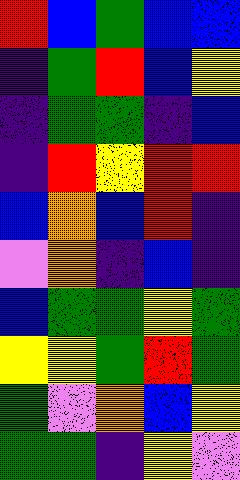[["red", "blue", "green", "blue", "blue"], ["indigo", "green", "red", "blue", "yellow"], ["indigo", "green", "green", "indigo", "blue"], ["indigo", "red", "yellow", "red", "red"], ["blue", "orange", "blue", "red", "indigo"], ["violet", "orange", "indigo", "blue", "indigo"], ["blue", "green", "green", "yellow", "green"], ["yellow", "yellow", "green", "red", "green"], ["green", "violet", "orange", "blue", "yellow"], ["green", "green", "indigo", "yellow", "violet"]]